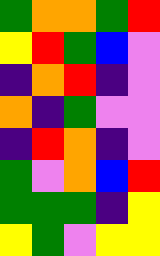[["green", "orange", "orange", "green", "red"], ["yellow", "red", "green", "blue", "violet"], ["indigo", "orange", "red", "indigo", "violet"], ["orange", "indigo", "green", "violet", "violet"], ["indigo", "red", "orange", "indigo", "violet"], ["green", "violet", "orange", "blue", "red"], ["green", "green", "green", "indigo", "yellow"], ["yellow", "green", "violet", "yellow", "yellow"]]